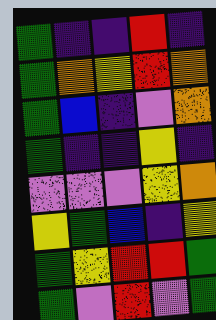[["green", "indigo", "indigo", "red", "indigo"], ["green", "orange", "yellow", "red", "orange"], ["green", "blue", "indigo", "violet", "orange"], ["green", "indigo", "indigo", "yellow", "indigo"], ["violet", "violet", "violet", "yellow", "orange"], ["yellow", "green", "blue", "indigo", "yellow"], ["green", "yellow", "red", "red", "green"], ["green", "violet", "red", "violet", "green"]]